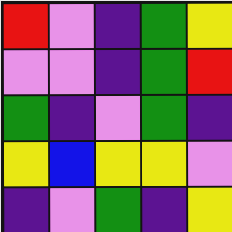[["red", "violet", "indigo", "green", "yellow"], ["violet", "violet", "indigo", "green", "red"], ["green", "indigo", "violet", "green", "indigo"], ["yellow", "blue", "yellow", "yellow", "violet"], ["indigo", "violet", "green", "indigo", "yellow"]]